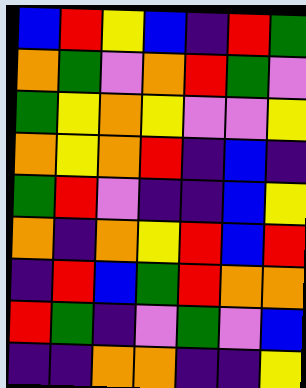[["blue", "red", "yellow", "blue", "indigo", "red", "green"], ["orange", "green", "violet", "orange", "red", "green", "violet"], ["green", "yellow", "orange", "yellow", "violet", "violet", "yellow"], ["orange", "yellow", "orange", "red", "indigo", "blue", "indigo"], ["green", "red", "violet", "indigo", "indigo", "blue", "yellow"], ["orange", "indigo", "orange", "yellow", "red", "blue", "red"], ["indigo", "red", "blue", "green", "red", "orange", "orange"], ["red", "green", "indigo", "violet", "green", "violet", "blue"], ["indigo", "indigo", "orange", "orange", "indigo", "indigo", "yellow"]]